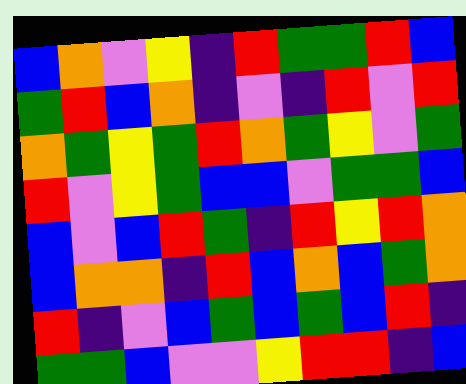[["blue", "orange", "violet", "yellow", "indigo", "red", "green", "green", "red", "blue"], ["green", "red", "blue", "orange", "indigo", "violet", "indigo", "red", "violet", "red"], ["orange", "green", "yellow", "green", "red", "orange", "green", "yellow", "violet", "green"], ["red", "violet", "yellow", "green", "blue", "blue", "violet", "green", "green", "blue"], ["blue", "violet", "blue", "red", "green", "indigo", "red", "yellow", "red", "orange"], ["blue", "orange", "orange", "indigo", "red", "blue", "orange", "blue", "green", "orange"], ["red", "indigo", "violet", "blue", "green", "blue", "green", "blue", "red", "indigo"], ["green", "green", "blue", "violet", "violet", "yellow", "red", "red", "indigo", "blue"]]